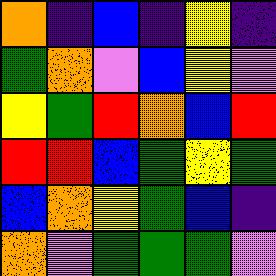[["orange", "indigo", "blue", "indigo", "yellow", "indigo"], ["green", "orange", "violet", "blue", "yellow", "violet"], ["yellow", "green", "red", "orange", "blue", "red"], ["red", "red", "blue", "green", "yellow", "green"], ["blue", "orange", "yellow", "green", "blue", "indigo"], ["orange", "violet", "green", "green", "green", "violet"]]